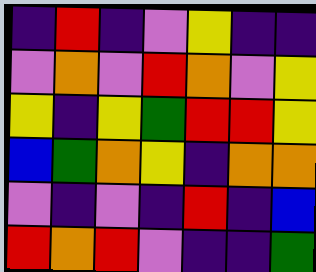[["indigo", "red", "indigo", "violet", "yellow", "indigo", "indigo"], ["violet", "orange", "violet", "red", "orange", "violet", "yellow"], ["yellow", "indigo", "yellow", "green", "red", "red", "yellow"], ["blue", "green", "orange", "yellow", "indigo", "orange", "orange"], ["violet", "indigo", "violet", "indigo", "red", "indigo", "blue"], ["red", "orange", "red", "violet", "indigo", "indigo", "green"]]